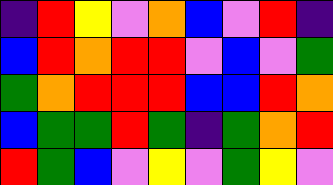[["indigo", "red", "yellow", "violet", "orange", "blue", "violet", "red", "indigo"], ["blue", "red", "orange", "red", "red", "violet", "blue", "violet", "green"], ["green", "orange", "red", "red", "red", "blue", "blue", "red", "orange"], ["blue", "green", "green", "red", "green", "indigo", "green", "orange", "red"], ["red", "green", "blue", "violet", "yellow", "violet", "green", "yellow", "violet"]]